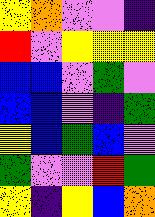[["yellow", "orange", "violet", "violet", "indigo"], ["red", "violet", "yellow", "yellow", "yellow"], ["blue", "blue", "violet", "green", "violet"], ["blue", "blue", "violet", "indigo", "green"], ["yellow", "blue", "green", "blue", "violet"], ["green", "violet", "violet", "red", "green"], ["yellow", "indigo", "yellow", "blue", "orange"]]